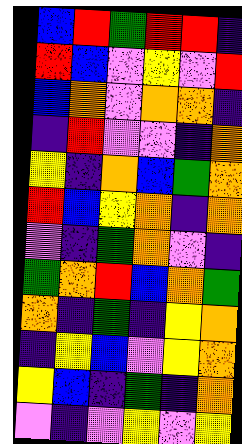[["blue", "red", "green", "red", "red", "indigo"], ["red", "blue", "violet", "yellow", "violet", "red"], ["blue", "orange", "violet", "orange", "orange", "indigo"], ["indigo", "red", "violet", "violet", "indigo", "orange"], ["yellow", "indigo", "orange", "blue", "green", "orange"], ["red", "blue", "yellow", "orange", "indigo", "orange"], ["violet", "indigo", "green", "orange", "violet", "indigo"], ["green", "orange", "red", "blue", "orange", "green"], ["orange", "indigo", "green", "indigo", "yellow", "orange"], ["indigo", "yellow", "blue", "violet", "yellow", "orange"], ["yellow", "blue", "indigo", "green", "indigo", "orange"], ["violet", "indigo", "violet", "yellow", "violet", "yellow"]]